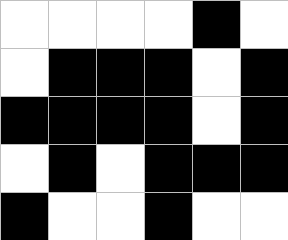[["white", "white", "white", "white", "black", "white"], ["white", "black", "black", "black", "white", "black"], ["black", "black", "black", "black", "white", "black"], ["white", "black", "white", "black", "black", "black"], ["black", "white", "white", "black", "white", "white"]]